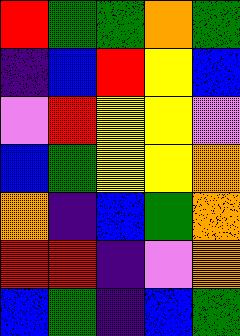[["red", "green", "green", "orange", "green"], ["indigo", "blue", "red", "yellow", "blue"], ["violet", "red", "yellow", "yellow", "violet"], ["blue", "green", "yellow", "yellow", "orange"], ["orange", "indigo", "blue", "green", "orange"], ["red", "red", "indigo", "violet", "orange"], ["blue", "green", "indigo", "blue", "green"]]